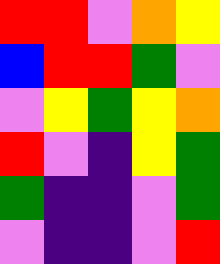[["red", "red", "violet", "orange", "yellow"], ["blue", "red", "red", "green", "violet"], ["violet", "yellow", "green", "yellow", "orange"], ["red", "violet", "indigo", "yellow", "green"], ["green", "indigo", "indigo", "violet", "green"], ["violet", "indigo", "indigo", "violet", "red"]]